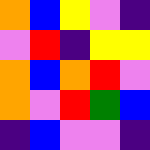[["orange", "blue", "yellow", "violet", "indigo"], ["violet", "red", "indigo", "yellow", "yellow"], ["orange", "blue", "orange", "red", "violet"], ["orange", "violet", "red", "green", "blue"], ["indigo", "blue", "violet", "violet", "indigo"]]